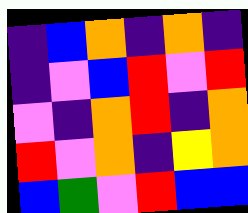[["indigo", "blue", "orange", "indigo", "orange", "indigo"], ["indigo", "violet", "blue", "red", "violet", "red"], ["violet", "indigo", "orange", "red", "indigo", "orange"], ["red", "violet", "orange", "indigo", "yellow", "orange"], ["blue", "green", "violet", "red", "blue", "blue"]]